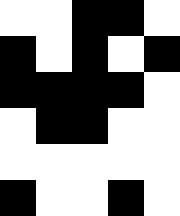[["white", "white", "black", "black", "white"], ["black", "white", "black", "white", "black"], ["black", "black", "black", "black", "white"], ["white", "black", "black", "white", "white"], ["white", "white", "white", "white", "white"], ["black", "white", "white", "black", "white"]]